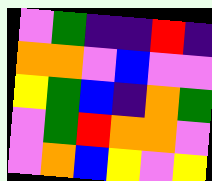[["violet", "green", "indigo", "indigo", "red", "indigo"], ["orange", "orange", "violet", "blue", "violet", "violet"], ["yellow", "green", "blue", "indigo", "orange", "green"], ["violet", "green", "red", "orange", "orange", "violet"], ["violet", "orange", "blue", "yellow", "violet", "yellow"]]